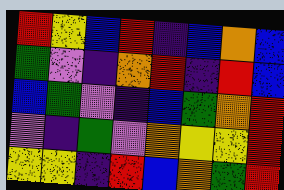[["red", "yellow", "blue", "red", "indigo", "blue", "orange", "blue"], ["green", "violet", "indigo", "orange", "red", "indigo", "red", "blue"], ["blue", "green", "violet", "indigo", "blue", "green", "orange", "red"], ["violet", "indigo", "green", "violet", "orange", "yellow", "yellow", "red"], ["yellow", "yellow", "indigo", "red", "blue", "orange", "green", "red"]]